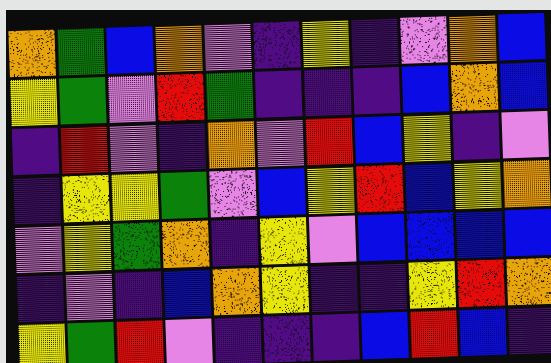[["orange", "green", "blue", "orange", "violet", "indigo", "yellow", "indigo", "violet", "orange", "blue"], ["yellow", "green", "violet", "red", "green", "indigo", "indigo", "indigo", "blue", "orange", "blue"], ["indigo", "red", "violet", "indigo", "orange", "violet", "red", "blue", "yellow", "indigo", "violet"], ["indigo", "yellow", "yellow", "green", "violet", "blue", "yellow", "red", "blue", "yellow", "orange"], ["violet", "yellow", "green", "orange", "indigo", "yellow", "violet", "blue", "blue", "blue", "blue"], ["indigo", "violet", "indigo", "blue", "orange", "yellow", "indigo", "indigo", "yellow", "red", "orange"], ["yellow", "green", "red", "violet", "indigo", "indigo", "indigo", "blue", "red", "blue", "indigo"]]